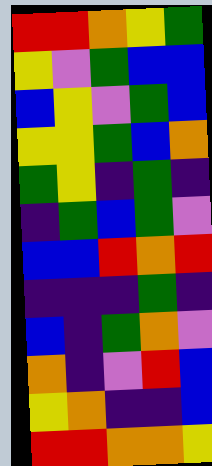[["red", "red", "orange", "yellow", "green"], ["yellow", "violet", "green", "blue", "blue"], ["blue", "yellow", "violet", "green", "blue"], ["yellow", "yellow", "green", "blue", "orange"], ["green", "yellow", "indigo", "green", "indigo"], ["indigo", "green", "blue", "green", "violet"], ["blue", "blue", "red", "orange", "red"], ["indigo", "indigo", "indigo", "green", "indigo"], ["blue", "indigo", "green", "orange", "violet"], ["orange", "indigo", "violet", "red", "blue"], ["yellow", "orange", "indigo", "indigo", "blue"], ["red", "red", "orange", "orange", "yellow"]]